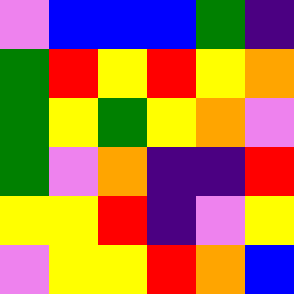[["violet", "blue", "blue", "blue", "green", "indigo"], ["green", "red", "yellow", "red", "yellow", "orange"], ["green", "yellow", "green", "yellow", "orange", "violet"], ["green", "violet", "orange", "indigo", "indigo", "red"], ["yellow", "yellow", "red", "indigo", "violet", "yellow"], ["violet", "yellow", "yellow", "red", "orange", "blue"]]